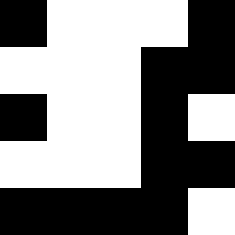[["black", "white", "white", "white", "black"], ["white", "white", "white", "black", "black"], ["black", "white", "white", "black", "white"], ["white", "white", "white", "black", "black"], ["black", "black", "black", "black", "white"]]